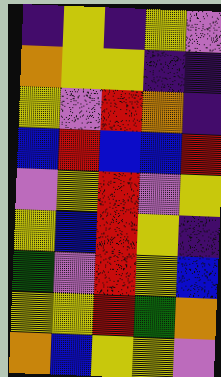[["indigo", "yellow", "indigo", "yellow", "violet"], ["orange", "yellow", "yellow", "indigo", "indigo"], ["yellow", "violet", "red", "orange", "indigo"], ["blue", "red", "blue", "blue", "red"], ["violet", "yellow", "red", "violet", "yellow"], ["yellow", "blue", "red", "yellow", "indigo"], ["green", "violet", "red", "yellow", "blue"], ["yellow", "yellow", "red", "green", "orange"], ["orange", "blue", "yellow", "yellow", "violet"]]